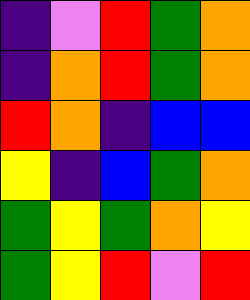[["indigo", "violet", "red", "green", "orange"], ["indigo", "orange", "red", "green", "orange"], ["red", "orange", "indigo", "blue", "blue"], ["yellow", "indigo", "blue", "green", "orange"], ["green", "yellow", "green", "orange", "yellow"], ["green", "yellow", "red", "violet", "red"]]